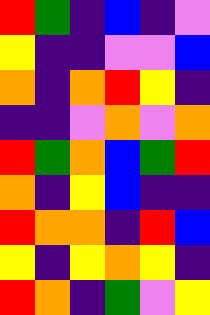[["red", "green", "indigo", "blue", "indigo", "violet"], ["yellow", "indigo", "indigo", "violet", "violet", "blue"], ["orange", "indigo", "orange", "red", "yellow", "indigo"], ["indigo", "indigo", "violet", "orange", "violet", "orange"], ["red", "green", "orange", "blue", "green", "red"], ["orange", "indigo", "yellow", "blue", "indigo", "indigo"], ["red", "orange", "orange", "indigo", "red", "blue"], ["yellow", "indigo", "yellow", "orange", "yellow", "indigo"], ["red", "orange", "indigo", "green", "violet", "yellow"]]